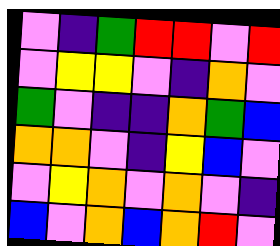[["violet", "indigo", "green", "red", "red", "violet", "red"], ["violet", "yellow", "yellow", "violet", "indigo", "orange", "violet"], ["green", "violet", "indigo", "indigo", "orange", "green", "blue"], ["orange", "orange", "violet", "indigo", "yellow", "blue", "violet"], ["violet", "yellow", "orange", "violet", "orange", "violet", "indigo"], ["blue", "violet", "orange", "blue", "orange", "red", "violet"]]